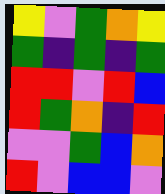[["yellow", "violet", "green", "orange", "yellow"], ["green", "indigo", "green", "indigo", "green"], ["red", "red", "violet", "red", "blue"], ["red", "green", "orange", "indigo", "red"], ["violet", "violet", "green", "blue", "orange"], ["red", "violet", "blue", "blue", "violet"]]